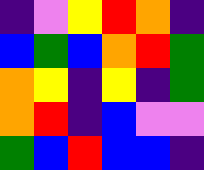[["indigo", "violet", "yellow", "red", "orange", "indigo"], ["blue", "green", "blue", "orange", "red", "green"], ["orange", "yellow", "indigo", "yellow", "indigo", "green"], ["orange", "red", "indigo", "blue", "violet", "violet"], ["green", "blue", "red", "blue", "blue", "indigo"]]